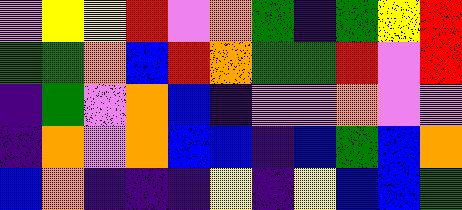[["violet", "yellow", "yellow", "red", "violet", "orange", "green", "indigo", "green", "yellow", "red"], ["green", "green", "orange", "blue", "red", "orange", "green", "green", "red", "violet", "red"], ["indigo", "green", "violet", "orange", "blue", "indigo", "violet", "violet", "orange", "violet", "violet"], ["indigo", "orange", "violet", "orange", "blue", "blue", "indigo", "blue", "green", "blue", "orange"], ["blue", "orange", "indigo", "indigo", "indigo", "yellow", "indigo", "yellow", "blue", "blue", "green"]]